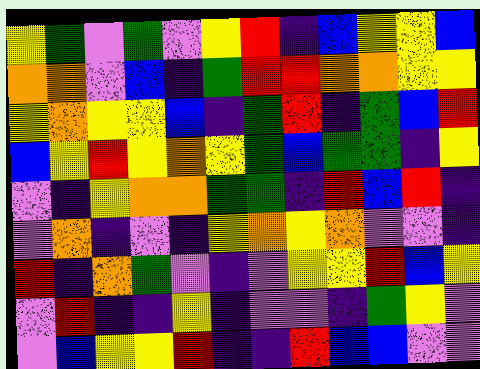[["yellow", "green", "violet", "green", "violet", "yellow", "red", "indigo", "blue", "yellow", "yellow", "blue"], ["orange", "orange", "violet", "blue", "indigo", "green", "red", "red", "orange", "orange", "yellow", "yellow"], ["yellow", "orange", "yellow", "yellow", "blue", "indigo", "green", "red", "indigo", "green", "blue", "red"], ["blue", "yellow", "red", "yellow", "orange", "yellow", "green", "blue", "green", "green", "indigo", "yellow"], ["violet", "indigo", "yellow", "orange", "orange", "green", "green", "indigo", "red", "blue", "red", "indigo"], ["violet", "orange", "indigo", "violet", "indigo", "yellow", "orange", "yellow", "orange", "violet", "violet", "indigo"], ["red", "indigo", "orange", "green", "violet", "indigo", "violet", "yellow", "yellow", "red", "blue", "yellow"], ["violet", "red", "indigo", "indigo", "yellow", "indigo", "violet", "violet", "indigo", "green", "yellow", "violet"], ["violet", "blue", "yellow", "yellow", "red", "indigo", "indigo", "red", "blue", "blue", "violet", "violet"]]